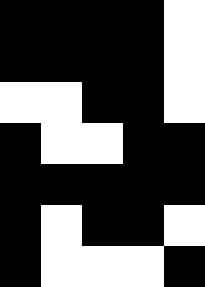[["black", "black", "black", "black", "white"], ["black", "black", "black", "black", "white"], ["white", "white", "black", "black", "white"], ["black", "white", "white", "black", "black"], ["black", "black", "black", "black", "black"], ["black", "white", "black", "black", "white"], ["black", "white", "white", "white", "black"]]